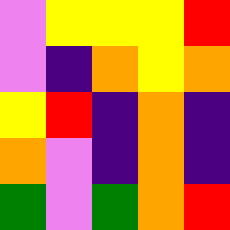[["violet", "yellow", "yellow", "yellow", "red"], ["violet", "indigo", "orange", "yellow", "orange"], ["yellow", "red", "indigo", "orange", "indigo"], ["orange", "violet", "indigo", "orange", "indigo"], ["green", "violet", "green", "orange", "red"]]